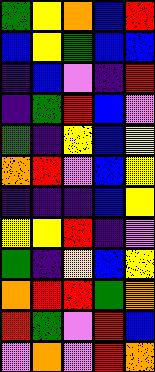[["green", "yellow", "orange", "blue", "red"], ["blue", "yellow", "green", "blue", "blue"], ["indigo", "blue", "violet", "indigo", "red"], ["indigo", "green", "red", "blue", "violet"], ["green", "indigo", "yellow", "blue", "yellow"], ["orange", "red", "violet", "blue", "yellow"], ["indigo", "indigo", "indigo", "blue", "yellow"], ["yellow", "yellow", "red", "indigo", "violet"], ["green", "indigo", "yellow", "blue", "yellow"], ["orange", "red", "red", "green", "orange"], ["red", "green", "violet", "red", "blue"], ["violet", "orange", "violet", "red", "orange"]]